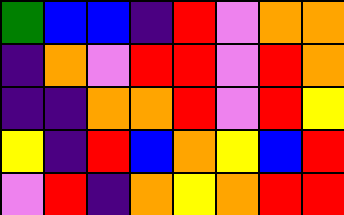[["green", "blue", "blue", "indigo", "red", "violet", "orange", "orange"], ["indigo", "orange", "violet", "red", "red", "violet", "red", "orange"], ["indigo", "indigo", "orange", "orange", "red", "violet", "red", "yellow"], ["yellow", "indigo", "red", "blue", "orange", "yellow", "blue", "red"], ["violet", "red", "indigo", "orange", "yellow", "orange", "red", "red"]]